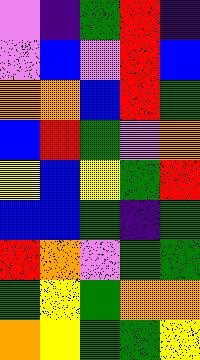[["violet", "indigo", "green", "red", "indigo"], ["violet", "blue", "violet", "red", "blue"], ["orange", "orange", "blue", "red", "green"], ["blue", "red", "green", "violet", "orange"], ["yellow", "blue", "yellow", "green", "red"], ["blue", "blue", "green", "indigo", "green"], ["red", "orange", "violet", "green", "green"], ["green", "yellow", "green", "orange", "orange"], ["orange", "yellow", "green", "green", "yellow"]]